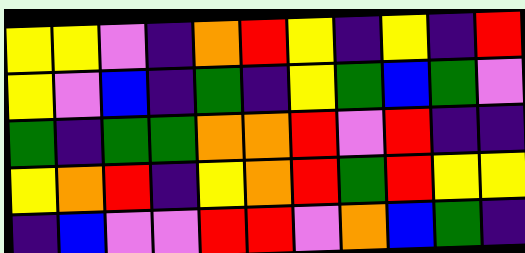[["yellow", "yellow", "violet", "indigo", "orange", "red", "yellow", "indigo", "yellow", "indigo", "red"], ["yellow", "violet", "blue", "indigo", "green", "indigo", "yellow", "green", "blue", "green", "violet"], ["green", "indigo", "green", "green", "orange", "orange", "red", "violet", "red", "indigo", "indigo"], ["yellow", "orange", "red", "indigo", "yellow", "orange", "red", "green", "red", "yellow", "yellow"], ["indigo", "blue", "violet", "violet", "red", "red", "violet", "orange", "blue", "green", "indigo"]]